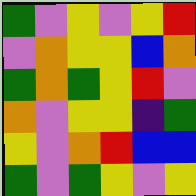[["green", "violet", "yellow", "violet", "yellow", "red"], ["violet", "orange", "yellow", "yellow", "blue", "orange"], ["green", "orange", "green", "yellow", "red", "violet"], ["orange", "violet", "yellow", "yellow", "indigo", "green"], ["yellow", "violet", "orange", "red", "blue", "blue"], ["green", "violet", "green", "yellow", "violet", "yellow"]]